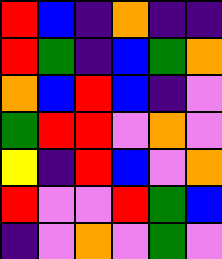[["red", "blue", "indigo", "orange", "indigo", "indigo"], ["red", "green", "indigo", "blue", "green", "orange"], ["orange", "blue", "red", "blue", "indigo", "violet"], ["green", "red", "red", "violet", "orange", "violet"], ["yellow", "indigo", "red", "blue", "violet", "orange"], ["red", "violet", "violet", "red", "green", "blue"], ["indigo", "violet", "orange", "violet", "green", "violet"]]